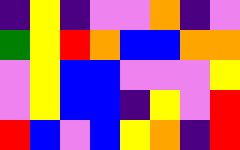[["indigo", "yellow", "indigo", "violet", "violet", "orange", "indigo", "violet"], ["green", "yellow", "red", "orange", "blue", "blue", "orange", "orange"], ["violet", "yellow", "blue", "blue", "violet", "violet", "violet", "yellow"], ["violet", "yellow", "blue", "blue", "indigo", "yellow", "violet", "red"], ["red", "blue", "violet", "blue", "yellow", "orange", "indigo", "red"]]